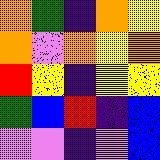[["orange", "green", "indigo", "orange", "yellow"], ["orange", "violet", "orange", "yellow", "orange"], ["red", "yellow", "indigo", "yellow", "yellow"], ["green", "blue", "red", "indigo", "blue"], ["violet", "violet", "indigo", "violet", "blue"]]